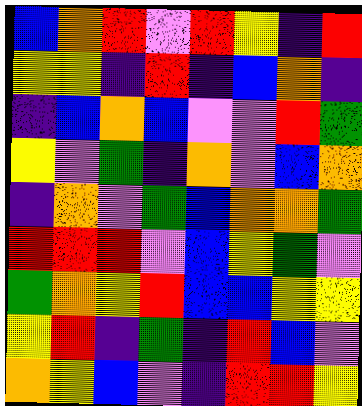[["blue", "orange", "red", "violet", "red", "yellow", "indigo", "red"], ["yellow", "yellow", "indigo", "red", "indigo", "blue", "orange", "indigo"], ["indigo", "blue", "orange", "blue", "violet", "violet", "red", "green"], ["yellow", "violet", "green", "indigo", "orange", "violet", "blue", "orange"], ["indigo", "orange", "violet", "green", "blue", "orange", "orange", "green"], ["red", "red", "red", "violet", "blue", "yellow", "green", "violet"], ["green", "orange", "yellow", "red", "blue", "blue", "yellow", "yellow"], ["yellow", "red", "indigo", "green", "indigo", "red", "blue", "violet"], ["orange", "yellow", "blue", "violet", "indigo", "red", "red", "yellow"]]